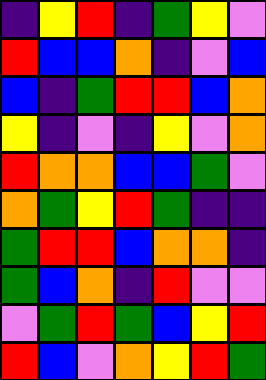[["indigo", "yellow", "red", "indigo", "green", "yellow", "violet"], ["red", "blue", "blue", "orange", "indigo", "violet", "blue"], ["blue", "indigo", "green", "red", "red", "blue", "orange"], ["yellow", "indigo", "violet", "indigo", "yellow", "violet", "orange"], ["red", "orange", "orange", "blue", "blue", "green", "violet"], ["orange", "green", "yellow", "red", "green", "indigo", "indigo"], ["green", "red", "red", "blue", "orange", "orange", "indigo"], ["green", "blue", "orange", "indigo", "red", "violet", "violet"], ["violet", "green", "red", "green", "blue", "yellow", "red"], ["red", "blue", "violet", "orange", "yellow", "red", "green"]]